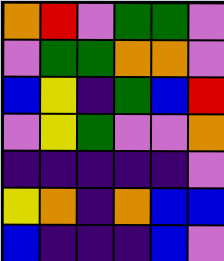[["orange", "red", "violet", "green", "green", "violet"], ["violet", "green", "green", "orange", "orange", "violet"], ["blue", "yellow", "indigo", "green", "blue", "red"], ["violet", "yellow", "green", "violet", "violet", "orange"], ["indigo", "indigo", "indigo", "indigo", "indigo", "violet"], ["yellow", "orange", "indigo", "orange", "blue", "blue"], ["blue", "indigo", "indigo", "indigo", "blue", "violet"]]